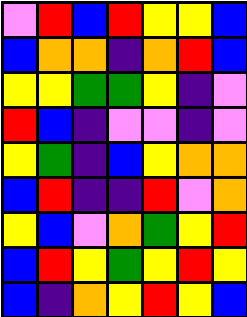[["violet", "red", "blue", "red", "yellow", "yellow", "blue"], ["blue", "orange", "orange", "indigo", "orange", "red", "blue"], ["yellow", "yellow", "green", "green", "yellow", "indigo", "violet"], ["red", "blue", "indigo", "violet", "violet", "indigo", "violet"], ["yellow", "green", "indigo", "blue", "yellow", "orange", "orange"], ["blue", "red", "indigo", "indigo", "red", "violet", "orange"], ["yellow", "blue", "violet", "orange", "green", "yellow", "red"], ["blue", "red", "yellow", "green", "yellow", "red", "yellow"], ["blue", "indigo", "orange", "yellow", "red", "yellow", "blue"]]